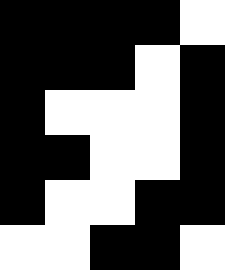[["black", "black", "black", "black", "white"], ["black", "black", "black", "white", "black"], ["black", "white", "white", "white", "black"], ["black", "black", "white", "white", "black"], ["black", "white", "white", "black", "black"], ["white", "white", "black", "black", "white"]]